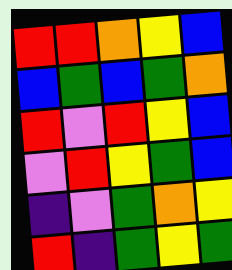[["red", "red", "orange", "yellow", "blue"], ["blue", "green", "blue", "green", "orange"], ["red", "violet", "red", "yellow", "blue"], ["violet", "red", "yellow", "green", "blue"], ["indigo", "violet", "green", "orange", "yellow"], ["red", "indigo", "green", "yellow", "green"]]